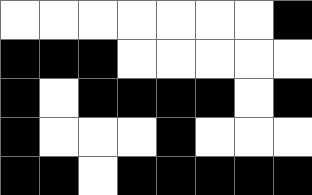[["white", "white", "white", "white", "white", "white", "white", "black"], ["black", "black", "black", "white", "white", "white", "white", "white"], ["black", "white", "black", "black", "black", "black", "white", "black"], ["black", "white", "white", "white", "black", "white", "white", "white"], ["black", "black", "white", "black", "black", "black", "black", "black"]]